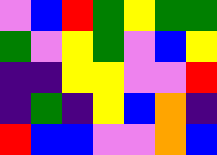[["violet", "blue", "red", "green", "yellow", "green", "green"], ["green", "violet", "yellow", "green", "violet", "blue", "yellow"], ["indigo", "indigo", "yellow", "yellow", "violet", "violet", "red"], ["indigo", "green", "indigo", "yellow", "blue", "orange", "indigo"], ["red", "blue", "blue", "violet", "violet", "orange", "blue"]]